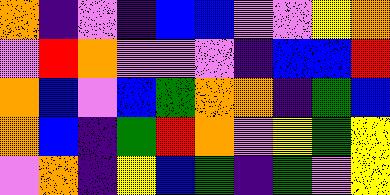[["orange", "indigo", "violet", "indigo", "blue", "blue", "violet", "violet", "yellow", "orange"], ["violet", "red", "orange", "violet", "violet", "violet", "indigo", "blue", "blue", "red"], ["orange", "blue", "violet", "blue", "green", "orange", "orange", "indigo", "green", "blue"], ["orange", "blue", "indigo", "green", "red", "orange", "violet", "yellow", "green", "yellow"], ["violet", "orange", "indigo", "yellow", "blue", "green", "indigo", "green", "violet", "yellow"]]